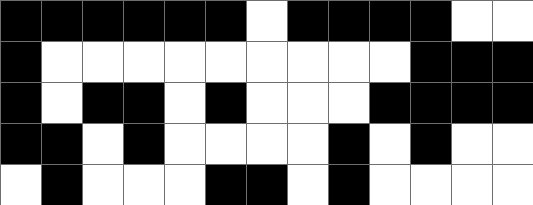[["black", "black", "black", "black", "black", "black", "white", "black", "black", "black", "black", "white", "white"], ["black", "white", "white", "white", "white", "white", "white", "white", "white", "white", "black", "black", "black"], ["black", "white", "black", "black", "white", "black", "white", "white", "white", "black", "black", "black", "black"], ["black", "black", "white", "black", "white", "white", "white", "white", "black", "white", "black", "white", "white"], ["white", "black", "white", "white", "white", "black", "black", "white", "black", "white", "white", "white", "white"]]